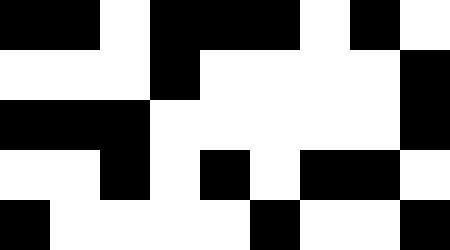[["black", "black", "white", "black", "black", "black", "white", "black", "white"], ["white", "white", "white", "black", "white", "white", "white", "white", "black"], ["black", "black", "black", "white", "white", "white", "white", "white", "black"], ["white", "white", "black", "white", "black", "white", "black", "black", "white"], ["black", "white", "white", "white", "white", "black", "white", "white", "black"]]